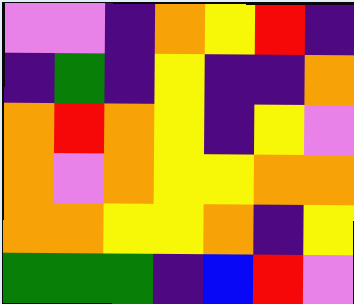[["violet", "violet", "indigo", "orange", "yellow", "red", "indigo"], ["indigo", "green", "indigo", "yellow", "indigo", "indigo", "orange"], ["orange", "red", "orange", "yellow", "indigo", "yellow", "violet"], ["orange", "violet", "orange", "yellow", "yellow", "orange", "orange"], ["orange", "orange", "yellow", "yellow", "orange", "indigo", "yellow"], ["green", "green", "green", "indigo", "blue", "red", "violet"]]